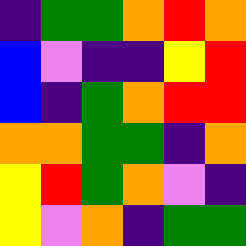[["indigo", "green", "green", "orange", "red", "orange"], ["blue", "violet", "indigo", "indigo", "yellow", "red"], ["blue", "indigo", "green", "orange", "red", "red"], ["orange", "orange", "green", "green", "indigo", "orange"], ["yellow", "red", "green", "orange", "violet", "indigo"], ["yellow", "violet", "orange", "indigo", "green", "green"]]